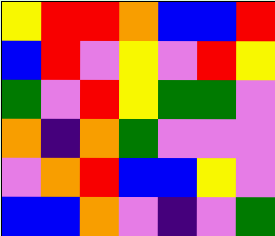[["yellow", "red", "red", "orange", "blue", "blue", "red"], ["blue", "red", "violet", "yellow", "violet", "red", "yellow"], ["green", "violet", "red", "yellow", "green", "green", "violet"], ["orange", "indigo", "orange", "green", "violet", "violet", "violet"], ["violet", "orange", "red", "blue", "blue", "yellow", "violet"], ["blue", "blue", "orange", "violet", "indigo", "violet", "green"]]